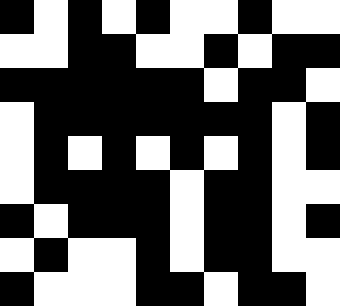[["black", "white", "black", "white", "black", "white", "white", "black", "white", "white"], ["white", "white", "black", "black", "white", "white", "black", "white", "black", "black"], ["black", "black", "black", "black", "black", "black", "white", "black", "black", "white"], ["white", "black", "black", "black", "black", "black", "black", "black", "white", "black"], ["white", "black", "white", "black", "white", "black", "white", "black", "white", "black"], ["white", "black", "black", "black", "black", "white", "black", "black", "white", "white"], ["black", "white", "black", "black", "black", "white", "black", "black", "white", "black"], ["white", "black", "white", "white", "black", "white", "black", "black", "white", "white"], ["black", "white", "white", "white", "black", "black", "white", "black", "black", "white"]]